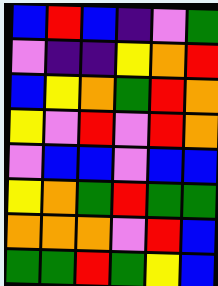[["blue", "red", "blue", "indigo", "violet", "green"], ["violet", "indigo", "indigo", "yellow", "orange", "red"], ["blue", "yellow", "orange", "green", "red", "orange"], ["yellow", "violet", "red", "violet", "red", "orange"], ["violet", "blue", "blue", "violet", "blue", "blue"], ["yellow", "orange", "green", "red", "green", "green"], ["orange", "orange", "orange", "violet", "red", "blue"], ["green", "green", "red", "green", "yellow", "blue"]]